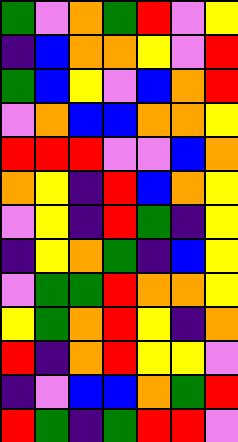[["green", "violet", "orange", "green", "red", "violet", "yellow"], ["indigo", "blue", "orange", "orange", "yellow", "violet", "red"], ["green", "blue", "yellow", "violet", "blue", "orange", "red"], ["violet", "orange", "blue", "blue", "orange", "orange", "yellow"], ["red", "red", "red", "violet", "violet", "blue", "orange"], ["orange", "yellow", "indigo", "red", "blue", "orange", "yellow"], ["violet", "yellow", "indigo", "red", "green", "indigo", "yellow"], ["indigo", "yellow", "orange", "green", "indigo", "blue", "yellow"], ["violet", "green", "green", "red", "orange", "orange", "yellow"], ["yellow", "green", "orange", "red", "yellow", "indigo", "orange"], ["red", "indigo", "orange", "red", "yellow", "yellow", "violet"], ["indigo", "violet", "blue", "blue", "orange", "green", "red"], ["red", "green", "indigo", "green", "red", "red", "violet"]]